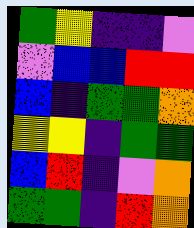[["green", "yellow", "indigo", "indigo", "violet"], ["violet", "blue", "blue", "red", "red"], ["blue", "indigo", "green", "green", "orange"], ["yellow", "yellow", "indigo", "green", "green"], ["blue", "red", "indigo", "violet", "orange"], ["green", "green", "indigo", "red", "orange"]]